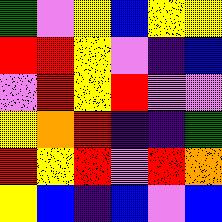[["green", "violet", "yellow", "blue", "yellow", "yellow"], ["red", "red", "yellow", "violet", "indigo", "blue"], ["violet", "red", "yellow", "red", "violet", "violet"], ["yellow", "orange", "red", "indigo", "indigo", "green"], ["red", "yellow", "red", "violet", "red", "orange"], ["yellow", "blue", "indigo", "blue", "violet", "blue"]]